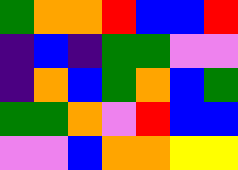[["green", "orange", "orange", "red", "blue", "blue", "red"], ["indigo", "blue", "indigo", "green", "green", "violet", "violet"], ["indigo", "orange", "blue", "green", "orange", "blue", "green"], ["green", "green", "orange", "violet", "red", "blue", "blue"], ["violet", "violet", "blue", "orange", "orange", "yellow", "yellow"]]